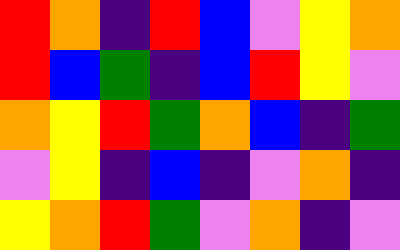[["red", "orange", "indigo", "red", "blue", "violet", "yellow", "orange"], ["red", "blue", "green", "indigo", "blue", "red", "yellow", "violet"], ["orange", "yellow", "red", "green", "orange", "blue", "indigo", "green"], ["violet", "yellow", "indigo", "blue", "indigo", "violet", "orange", "indigo"], ["yellow", "orange", "red", "green", "violet", "orange", "indigo", "violet"]]